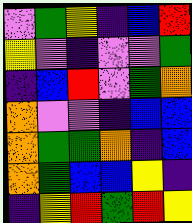[["violet", "green", "yellow", "indigo", "blue", "red"], ["yellow", "violet", "indigo", "violet", "violet", "green"], ["indigo", "blue", "red", "violet", "green", "orange"], ["orange", "violet", "violet", "indigo", "blue", "blue"], ["orange", "green", "green", "orange", "indigo", "blue"], ["orange", "green", "blue", "blue", "yellow", "indigo"], ["indigo", "yellow", "red", "green", "red", "yellow"]]